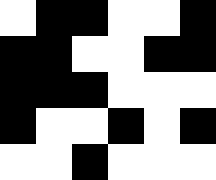[["white", "black", "black", "white", "white", "black"], ["black", "black", "white", "white", "black", "black"], ["black", "black", "black", "white", "white", "white"], ["black", "white", "white", "black", "white", "black"], ["white", "white", "black", "white", "white", "white"]]